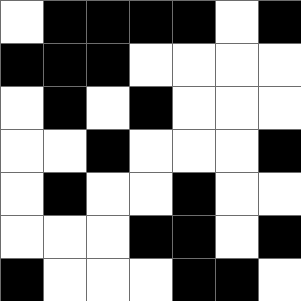[["white", "black", "black", "black", "black", "white", "black"], ["black", "black", "black", "white", "white", "white", "white"], ["white", "black", "white", "black", "white", "white", "white"], ["white", "white", "black", "white", "white", "white", "black"], ["white", "black", "white", "white", "black", "white", "white"], ["white", "white", "white", "black", "black", "white", "black"], ["black", "white", "white", "white", "black", "black", "white"]]